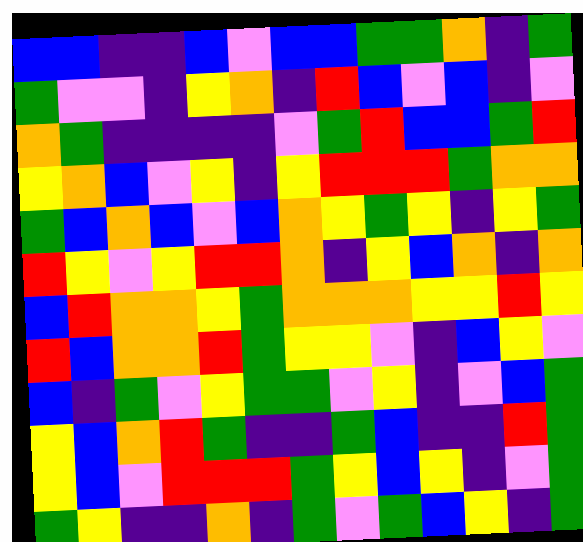[["blue", "blue", "indigo", "indigo", "blue", "violet", "blue", "blue", "green", "green", "orange", "indigo", "green"], ["green", "violet", "violet", "indigo", "yellow", "orange", "indigo", "red", "blue", "violet", "blue", "indigo", "violet"], ["orange", "green", "indigo", "indigo", "indigo", "indigo", "violet", "green", "red", "blue", "blue", "green", "red"], ["yellow", "orange", "blue", "violet", "yellow", "indigo", "yellow", "red", "red", "red", "green", "orange", "orange"], ["green", "blue", "orange", "blue", "violet", "blue", "orange", "yellow", "green", "yellow", "indigo", "yellow", "green"], ["red", "yellow", "violet", "yellow", "red", "red", "orange", "indigo", "yellow", "blue", "orange", "indigo", "orange"], ["blue", "red", "orange", "orange", "yellow", "green", "orange", "orange", "orange", "yellow", "yellow", "red", "yellow"], ["red", "blue", "orange", "orange", "red", "green", "yellow", "yellow", "violet", "indigo", "blue", "yellow", "violet"], ["blue", "indigo", "green", "violet", "yellow", "green", "green", "violet", "yellow", "indigo", "violet", "blue", "green"], ["yellow", "blue", "orange", "red", "green", "indigo", "indigo", "green", "blue", "indigo", "indigo", "red", "green"], ["yellow", "blue", "violet", "red", "red", "red", "green", "yellow", "blue", "yellow", "indigo", "violet", "green"], ["green", "yellow", "indigo", "indigo", "orange", "indigo", "green", "violet", "green", "blue", "yellow", "indigo", "green"]]